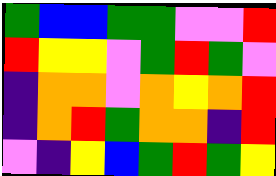[["green", "blue", "blue", "green", "green", "violet", "violet", "red"], ["red", "yellow", "yellow", "violet", "green", "red", "green", "violet"], ["indigo", "orange", "orange", "violet", "orange", "yellow", "orange", "red"], ["indigo", "orange", "red", "green", "orange", "orange", "indigo", "red"], ["violet", "indigo", "yellow", "blue", "green", "red", "green", "yellow"]]